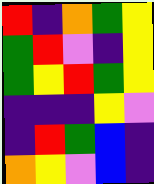[["red", "indigo", "orange", "green", "yellow"], ["green", "red", "violet", "indigo", "yellow"], ["green", "yellow", "red", "green", "yellow"], ["indigo", "indigo", "indigo", "yellow", "violet"], ["indigo", "red", "green", "blue", "indigo"], ["orange", "yellow", "violet", "blue", "indigo"]]